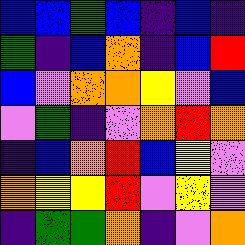[["blue", "blue", "green", "blue", "indigo", "blue", "indigo"], ["green", "indigo", "blue", "orange", "indigo", "blue", "red"], ["blue", "violet", "orange", "orange", "yellow", "violet", "blue"], ["violet", "green", "indigo", "violet", "orange", "red", "orange"], ["indigo", "blue", "orange", "red", "blue", "yellow", "violet"], ["orange", "yellow", "yellow", "red", "violet", "yellow", "violet"], ["indigo", "green", "green", "orange", "indigo", "violet", "orange"]]